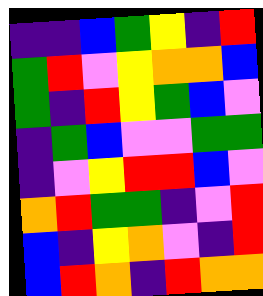[["indigo", "indigo", "blue", "green", "yellow", "indigo", "red"], ["green", "red", "violet", "yellow", "orange", "orange", "blue"], ["green", "indigo", "red", "yellow", "green", "blue", "violet"], ["indigo", "green", "blue", "violet", "violet", "green", "green"], ["indigo", "violet", "yellow", "red", "red", "blue", "violet"], ["orange", "red", "green", "green", "indigo", "violet", "red"], ["blue", "indigo", "yellow", "orange", "violet", "indigo", "red"], ["blue", "red", "orange", "indigo", "red", "orange", "orange"]]